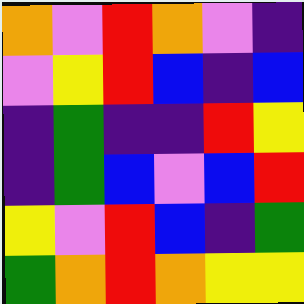[["orange", "violet", "red", "orange", "violet", "indigo"], ["violet", "yellow", "red", "blue", "indigo", "blue"], ["indigo", "green", "indigo", "indigo", "red", "yellow"], ["indigo", "green", "blue", "violet", "blue", "red"], ["yellow", "violet", "red", "blue", "indigo", "green"], ["green", "orange", "red", "orange", "yellow", "yellow"]]